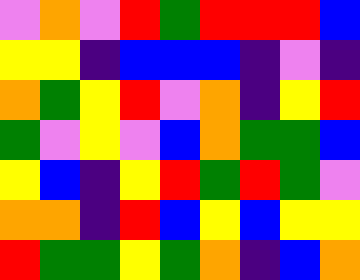[["violet", "orange", "violet", "red", "green", "red", "red", "red", "blue"], ["yellow", "yellow", "indigo", "blue", "blue", "blue", "indigo", "violet", "indigo"], ["orange", "green", "yellow", "red", "violet", "orange", "indigo", "yellow", "red"], ["green", "violet", "yellow", "violet", "blue", "orange", "green", "green", "blue"], ["yellow", "blue", "indigo", "yellow", "red", "green", "red", "green", "violet"], ["orange", "orange", "indigo", "red", "blue", "yellow", "blue", "yellow", "yellow"], ["red", "green", "green", "yellow", "green", "orange", "indigo", "blue", "orange"]]